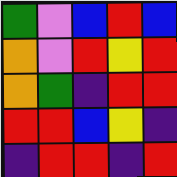[["green", "violet", "blue", "red", "blue"], ["orange", "violet", "red", "yellow", "red"], ["orange", "green", "indigo", "red", "red"], ["red", "red", "blue", "yellow", "indigo"], ["indigo", "red", "red", "indigo", "red"]]